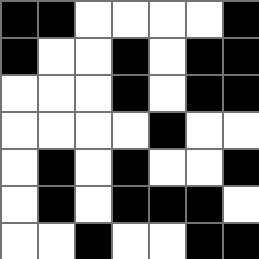[["black", "black", "white", "white", "white", "white", "black"], ["black", "white", "white", "black", "white", "black", "black"], ["white", "white", "white", "black", "white", "black", "black"], ["white", "white", "white", "white", "black", "white", "white"], ["white", "black", "white", "black", "white", "white", "black"], ["white", "black", "white", "black", "black", "black", "white"], ["white", "white", "black", "white", "white", "black", "black"]]